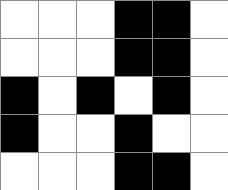[["white", "white", "white", "black", "black", "white"], ["white", "white", "white", "black", "black", "white"], ["black", "white", "black", "white", "black", "white"], ["black", "white", "white", "black", "white", "white"], ["white", "white", "white", "black", "black", "white"]]